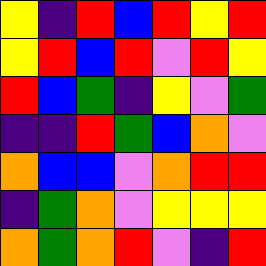[["yellow", "indigo", "red", "blue", "red", "yellow", "red"], ["yellow", "red", "blue", "red", "violet", "red", "yellow"], ["red", "blue", "green", "indigo", "yellow", "violet", "green"], ["indigo", "indigo", "red", "green", "blue", "orange", "violet"], ["orange", "blue", "blue", "violet", "orange", "red", "red"], ["indigo", "green", "orange", "violet", "yellow", "yellow", "yellow"], ["orange", "green", "orange", "red", "violet", "indigo", "red"]]